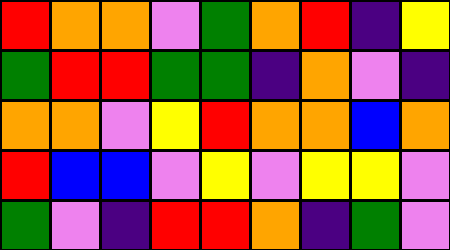[["red", "orange", "orange", "violet", "green", "orange", "red", "indigo", "yellow"], ["green", "red", "red", "green", "green", "indigo", "orange", "violet", "indigo"], ["orange", "orange", "violet", "yellow", "red", "orange", "orange", "blue", "orange"], ["red", "blue", "blue", "violet", "yellow", "violet", "yellow", "yellow", "violet"], ["green", "violet", "indigo", "red", "red", "orange", "indigo", "green", "violet"]]